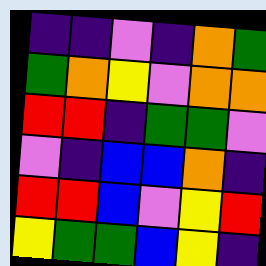[["indigo", "indigo", "violet", "indigo", "orange", "green"], ["green", "orange", "yellow", "violet", "orange", "orange"], ["red", "red", "indigo", "green", "green", "violet"], ["violet", "indigo", "blue", "blue", "orange", "indigo"], ["red", "red", "blue", "violet", "yellow", "red"], ["yellow", "green", "green", "blue", "yellow", "indigo"]]